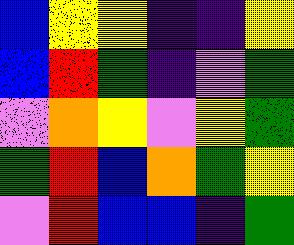[["blue", "yellow", "yellow", "indigo", "indigo", "yellow"], ["blue", "red", "green", "indigo", "violet", "green"], ["violet", "orange", "yellow", "violet", "yellow", "green"], ["green", "red", "blue", "orange", "green", "yellow"], ["violet", "red", "blue", "blue", "indigo", "green"]]